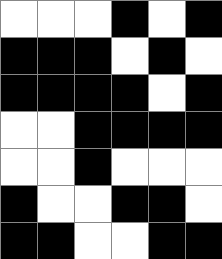[["white", "white", "white", "black", "white", "black"], ["black", "black", "black", "white", "black", "white"], ["black", "black", "black", "black", "white", "black"], ["white", "white", "black", "black", "black", "black"], ["white", "white", "black", "white", "white", "white"], ["black", "white", "white", "black", "black", "white"], ["black", "black", "white", "white", "black", "black"]]